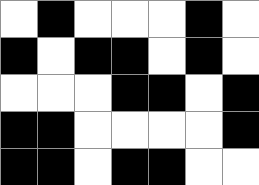[["white", "black", "white", "white", "white", "black", "white"], ["black", "white", "black", "black", "white", "black", "white"], ["white", "white", "white", "black", "black", "white", "black"], ["black", "black", "white", "white", "white", "white", "black"], ["black", "black", "white", "black", "black", "white", "white"]]